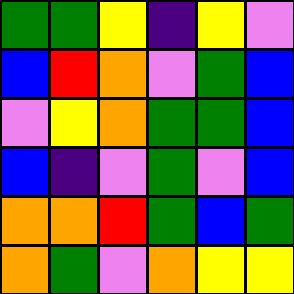[["green", "green", "yellow", "indigo", "yellow", "violet"], ["blue", "red", "orange", "violet", "green", "blue"], ["violet", "yellow", "orange", "green", "green", "blue"], ["blue", "indigo", "violet", "green", "violet", "blue"], ["orange", "orange", "red", "green", "blue", "green"], ["orange", "green", "violet", "orange", "yellow", "yellow"]]